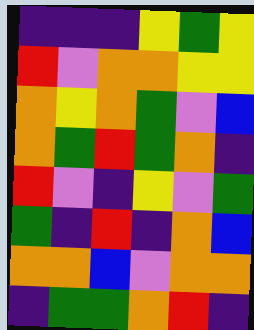[["indigo", "indigo", "indigo", "yellow", "green", "yellow"], ["red", "violet", "orange", "orange", "yellow", "yellow"], ["orange", "yellow", "orange", "green", "violet", "blue"], ["orange", "green", "red", "green", "orange", "indigo"], ["red", "violet", "indigo", "yellow", "violet", "green"], ["green", "indigo", "red", "indigo", "orange", "blue"], ["orange", "orange", "blue", "violet", "orange", "orange"], ["indigo", "green", "green", "orange", "red", "indigo"]]